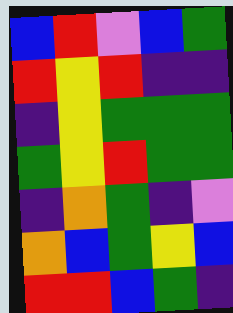[["blue", "red", "violet", "blue", "green"], ["red", "yellow", "red", "indigo", "indigo"], ["indigo", "yellow", "green", "green", "green"], ["green", "yellow", "red", "green", "green"], ["indigo", "orange", "green", "indigo", "violet"], ["orange", "blue", "green", "yellow", "blue"], ["red", "red", "blue", "green", "indigo"]]